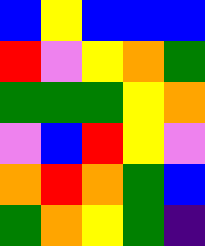[["blue", "yellow", "blue", "blue", "blue"], ["red", "violet", "yellow", "orange", "green"], ["green", "green", "green", "yellow", "orange"], ["violet", "blue", "red", "yellow", "violet"], ["orange", "red", "orange", "green", "blue"], ["green", "orange", "yellow", "green", "indigo"]]